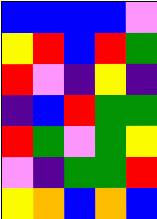[["blue", "blue", "blue", "blue", "violet"], ["yellow", "red", "blue", "red", "green"], ["red", "violet", "indigo", "yellow", "indigo"], ["indigo", "blue", "red", "green", "green"], ["red", "green", "violet", "green", "yellow"], ["violet", "indigo", "green", "green", "red"], ["yellow", "orange", "blue", "orange", "blue"]]